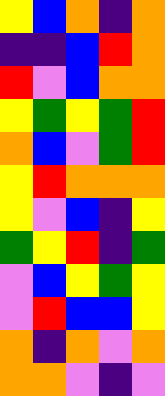[["yellow", "blue", "orange", "indigo", "orange"], ["indigo", "indigo", "blue", "red", "orange"], ["red", "violet", "blue", "orange", "orange"], ["yellow", "green", "yellow", "green", "red"], ["orange", "blue", "violet", "green", "red"], ["yellow", "red", "orange", "orange", "orange"], ["yellow", "violet", "blue", "indigo", "yellow"], ["green", "yellow", "red", "indigo", "green"], ["violet", "blue", "yellow", "green", "yellow"], ["violet", "red", "blue", "blue", "yellow"], ["orange", "indigo", "orange", "violet", "orange"], ["orange", "orange", "violet", "indigo", "violet"]]